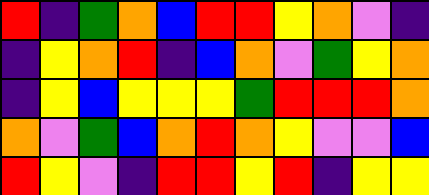[["red", "indigo", "green", "orange", "blue", "red", "red", "yellow", "orange", "violet", "indigo"], ["indigo", "yellow", "orange", "red", "indigo", "blue", "orange", "violet", "green", "yellow", "orange"], ["indigo", "yellow", "blue", "yellow", "yellow", "yellow", "green", "red", "red", "red", "orange"], ["orange", "violet", "green", "blue", "orange", "red", "orange", "yellow", "violet", "violet", "blue"], ["red", "yellow", "violet", "indigo", "red", "red", "yellow", "red", "indigo", "yellow", "yellow"]]